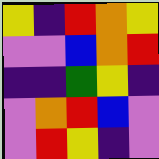[["yellow", "indigo", "red", "orange", "yellow"], ["violet", "violet", "blue", "orange", "red"], ["indigo", "indigo", "green", "yellow", "indigo"], ["violet", "orange", "red", "blue", "violet"], ["violet", "red", "yellow", "indigo", "violet"]]